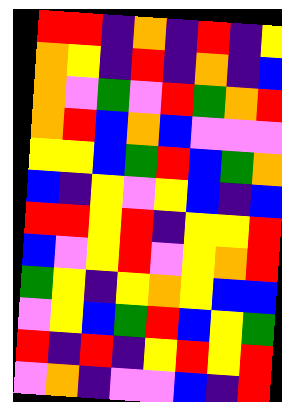[["red", "red", "indigo", "orange", "indigo", "red", "indigo", "yellow"], ["orange", "yellow", "indigo", "red", "indigo", "orange", "indigo", "blue"], ["orange", "violet", "green", "violet", "red", "green", "orange", "red"], ["orange", "red", "blue", "orange", "blue", "violet", "violet", "violet"], ["yellow", "yellow", "blue", "green", "red", "blue", "green", "orange"], ["blue", "indigo", "yellow", "violet", "yellow", "blue", "indigo", "blue"], ["red", "red", "yellow", "red", "indigo", "yellow", "yellow", "red"], ["blue", "violet", "yellow", "red", "violet", "yellow", "orange", "red"], ["green", "yellow", "indigo", "yellow", "orange", "yellow", "blue", "blue"], ["violet", "yellow", "blue", "green", "red", "blue", "yellow", "green"], ["red", "indigo", "red", "indigo", "yellow", "red", "yellow", "red"], ["violet", "orange", "indigo", "violet", "violet", "blue", "indigo", "red"]]